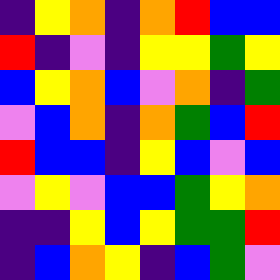[["indigo", "yellow", "orange", "indigo", "orange", "red", "blue", "blue"], ["red", "indigo", "violet", "indigo", "yellow", "yellow", "green", "yellow"], ["blue", "yellow", "orange", "blue", "violet", "orange", "indigo", "green"], ["violet", "blue", "orange", "indigo", "orange", "green", "blue", "red"], ["red", "blue", "blue", "indigo", "yellow", "blue", "violet", "blue"], ["violet", "yellow", "violet", "blue", "blue", "green", "yellow", "orange"], ["indigo", "indigo", "yellow", "blue", "yellow", "green", "green", "red"], ["indigo", "blue", "orange", "yellow", "indigo", "blue", "green", "violet"]]